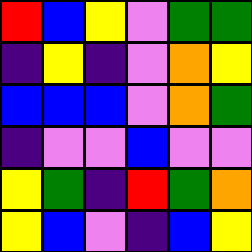[["red", "blue", "yellow", "violet", "green", "green"], ["indigo", "yellow", "indigo", "violet", "orange", "yellow"], ["blue", "blue", "blue", "violet", "orange", "green"], ["indigo", "violet", "violet", "blue", "violet", "violet"], ["yellow", "green", "indigo", "red", "green", "orange"], ["yellow", "blue", "violet", "indigo", "blue", "yellow"]]